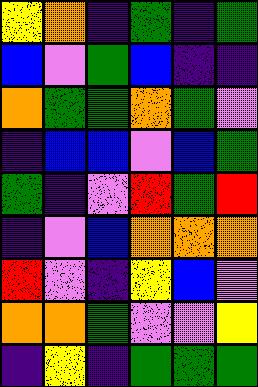[["yellow", "orange", "indigo", "green", "indigo", "green"], ["blue", "violet", "green", "blue", "indigo", "indigo"], ["orange", "green", "green", "orange", "green", "violet"], ["indigo", "blue", "blue", "violet", "blue", "green"], ["green", "indigo", "violet", "red", "green", "red"], ["indigo", "violet", "blue", "orange", "orange", "orange"], ["red", "violet", "indigo", "yellow", "blue", "violet"], ["orange", "orange", "green", "violet", "violet", "yellow"], ["indigo", "yellow", "indigo", "green", "green", "green"]]